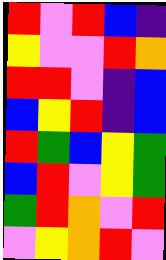[["red", "violet", "red", "blue", "indigo"], ["yellow", "violet", "violet", "red", "orange"], ["red", "red", "violet", "indigo", "blue"], ["blue", "yellow", "red", "indigo", "blue"], ["red", "green", "blue", "yellow", "green"], ["blue", "red", "violet", "yellow", "green"], ["green", "red", "orange", "violet", "red"], ["violet", "yellow", "orange", "red", "violet"]]